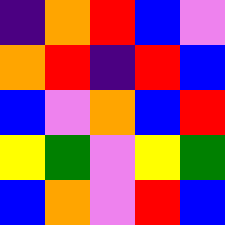[["indigo", "orange", "red", "blue", "violet"], ["orange", "red", "indigo", "red", "blue"], ["blue", "violet", "orange", "blue", "red"], ["yellow", "green", "violet", "yellow", "green"], ["blue", "orange", "violet", "red", "blue"]]